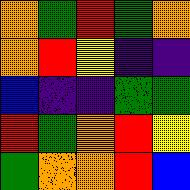[["orange", "green", "red", "green", "orange"], ["orange", "red", "yellow", "indigo", "indigo"], ["blue", "indigo", "indigo", "green", "green"], ["red", "green", "orange", "red", "yellow"], ["green", "orange", "orange", "red", "blue"]]